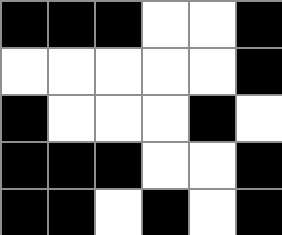[["black", "black", "black", "white", "white", "black"], ["white", "white", "white", "white", "white", "black"], ["black", "white", "white", "white", "black", "white"], ["black", "black", "black", "white", "white", "black"], ["black", "black", "white", "black", "white", "black"]]